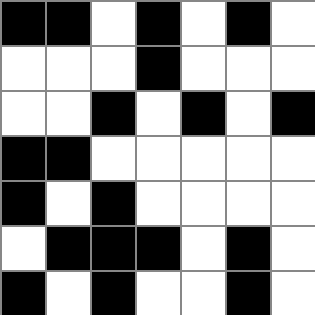[["black", "black", "white", "black", "white", "black", "white"], ["white", "white", "white", "black", "white", "white", "white"], ["white", "white", "black", "white", "black", "white", "black"], ["black", "black", "white", "white", "white", "white", "white"], ["black", "white", "black", "white", "white", "white", "white"], ["white", "black", "black", "black", "white", "black", "white"], ["black", "white", "black", "white", "white", "black", "white"]]